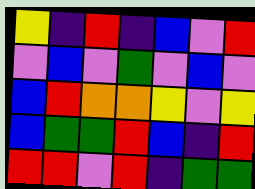[["yellow", "indigo", "red", "indigo", "blue", "violet", "red"], ["violet", "blue", "violet", "green", "violet", "blue", "violet"], ["blue", "red", "orange", "orange", "yellow", "violet", "yellow"], ["blue", "green", "green", "red", "blue", "indigo", "red"], ["red", "red", "violet", "red", "indigo", "green", "green"]]